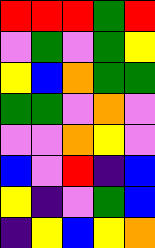[["red", "red", "red", "green", "red"], ["violet", "green", "violet", "green", "yellow"], ["yellow", "blue", "orange", "green", "green"], ["green", "green", "violet", "orange", "violet"], ["violet", "violet", "orange", "yellow", "violet"], ["blue", "violet", "red", "indigo", "blue"], ["yellow", "indigo", "violet", "green", "blue"], ["indigo", "yellow", "blue", "yellow", "orange"]]